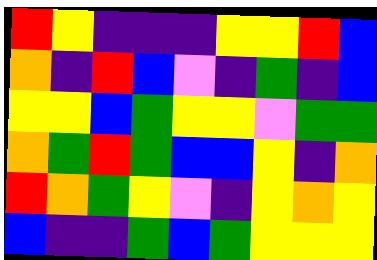[["red", "yellow", "indigo", "indigo", "indigo", "yellow", "yellow", "red", "blue"], ["orange", "indigo", "red", "blue", "violet", "indigo", "green", "indigo", "blue"], ["yellow", "yellow", "blue", "green", "yellow", "yellow", "violet", "green", "green"], ["orange", "green", "red", "green", "blue", "blue", "yellow", "indigo", "orange"], ["red", "orange", "green", "yellow", "violet", "indigo", "yellow", "orange", "yellow"], ["blue", "indigo", "indigo", "green", "blue", "green", "yellow", "yellow", "yellow"]]